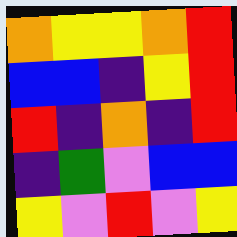[["orange", "yellow", "yellow", "orange", "red"], ["blue", "blue", "indigo", "yellow", "red"], ["red", "indigo", "orange", "indigo", "red"], ["indigo", "green", "violet", "blue", "blue"], ["yellow", "violet", "red", "violet", "yellow"]]